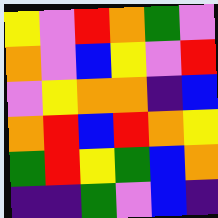[["yellow", "violet", "red", "orange", "green", "violet"], ["orange", "violet", "blue", "yellow", "violet", "red"], ["violet", "yellow", "orange", "orange", "indigo", "blue"], ["orange", "red", "blue", "red", "orange", "yellow"], ["green", "red", "yellow", "green", "blue", "orange"], ["indigo", "indigo", "green", "violet", "blue", "indigo"]]